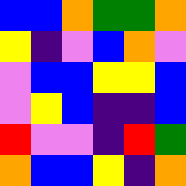[["blue", "blue", "orange", "green", "green", "orange"], ["yellow", "indigo", "violet", "blue", "orange", "violet"], ["violet", "blue", "blue", "yellow", "yellow", "blue"], ["violet", "yellow", "blue", "indigo", "indigo", "blue"], ["red", "violet", "violet", "indigo", "red", "green"], ["orange", "blue", "blue", "yellow", "indigo", "orange"]]